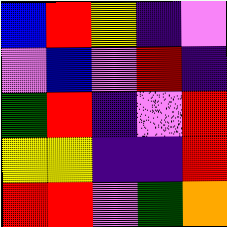[["blue", "red", "yellow", "indigo", "violet"], ["violet", "blue", "violet", "red", "indigo"], ["green", "red", "indigo", "violet", "red"], ["yellow", "yellow", "indigo", "indigo", "red"], ["red", "red", "violet", "green", "orange"]]